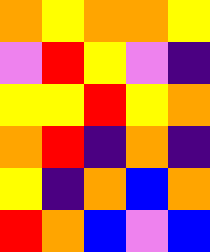[["orange", "yellow", "orange", "orange", "yellow"], ["violet", "red", "yellow", "violet", "indigo"], ["yellow", "yellow", "red", "yellow", "orange"], ["orange", "red", "indigo", "orange", "indigo"], ["yellow", "indigo", "orange", "blue", "orange"], ["red", "orange", "blue", "violet", "blue"]]